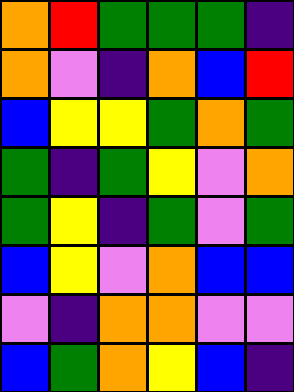[["orange", "red", "green", "green", "green", "indigo"], ["orange", "violet", "indigo", "orange", "blue", "red"], ["blue", "yellow", "yellow", "green", "orange", "green"], ["green", "indigo", "green", "yellow", "violet", "orange"], ["green", "yellow", "indigo", "green", "violet", "green"], ["blue", "yellow", "violet", "orange", "blue", "blue"], ["violet", "indigo", "orange", "orange", "violet", "violet"], ["blue", "green", "orange", "yellow", "blue", "indigo"]]